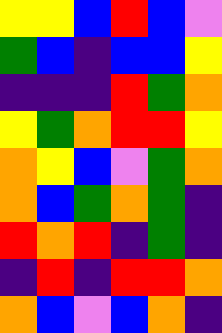[["yellow", "yellow", "blue", "red", "blue", "violet"], ["green", "blue", "indigo", "blue", "blue", "yellow"], ["indigo", "indigo", "indigo", "red", "green", "orange"], ["yellow", "green", "orange", "red", "red", "yellow"], ["orange", "yellow", "blue", "violet", "green", "orange"], ["orange", "blue", "green", "orange", "green", "indigo"], ["red", "orange", "red", "indigo", "green", "indigo"], ["indigo", "red", "indigo", "red", "red", "orange"], ["orange", "blue", "violet", "blue", "orange", "indigo"]]